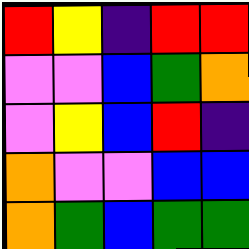[["red", "yellow", "indigo", "red", "red"], ["violet", "violet", "blue", "green", "orange"], ["violet", "yellow", "blue", "red", "indigo"], ["orange", "violet", "violet", "blue", "blue"], ["orange", "green", "blue", "green", "green"]]